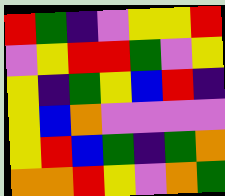[["red", "green", "indigo", "violet", "yellow", "yellow", "red"], ["violet", "yellow", "red", "red", "green", "violet", "yellow"], ["yellow", "indigo", "green", "yellow", "blue", "red", "indigo"], ["yellow", "blue", "orange", "violet", "violet", "violet", "violet"], ["yellow", "red", "blue", "green", "indigo", "green", "orange"], ["orange", "orange", "red", "yellow", "violet", "orange", "green"]]